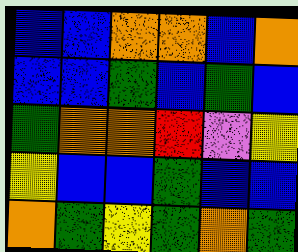[["blue", "blue", "orange", "orange", "blue", "orange"], ["blue", "blue", "green", "blue", "green", "blue"], ["green", "orange", "orange", "red", "violet", "yellow"], ["yellow", "blue", "blue", "green", "blue", "blue"], ["orange", "green", "yellow", "green", "orange", "green"]]